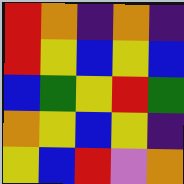[["red", "orange", "indigo", "orange", "indigo"], ["red", "yellow", "blue", "yellow", "blue"], ["blue", "green", "yellow", "red", "green"], ["orange", "yellow", "blue", "yellow", "indigo"], ["yellow", "blue", "red", "violet", "orange"]]